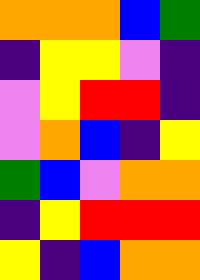[["orange", "orange", "orange", "blue", "green"], ["indigo", "yellow", "yellow", "violet", "indigo"], ["violet", "yellow", "red", "red", "indigo"], ["violet", "orange", "blue", "indigo", "yellow"], ["green", "blue", "violet", "orange", "orange"], ["indigo", "yellow", "red", "red", "red"], ["yellow", "indigo", "blue", "orange", "orange"]]